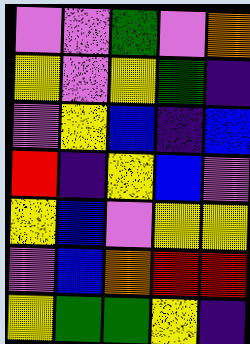[["violet", "violet", "green", "violet", "orange"], ["yellow", "violet", "yellow", "green", "indigo"], ["violet", "yellow", "blue", "indigo", "blue"], ["red", "indigo", "yellow", "blue", "violet"], ["yellow", "blue", "violet", "yellow", "yellow"], ["violet", "blue", "orange", "red", "red"], ["yellow", "green", "green", "yellow", "indigo"]]